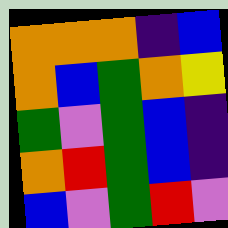[["orange", "orange", "orange", "indigo", "blue"], ["orange", "blue", "green", "orange", "yellow"], ["green", "violet", "green", "blue", "indigo"], ["orange", "red", "green", "blue", "indigo"], ["blue", "violet", "green", "red", "violet"]]